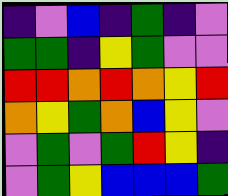[["indigo", "violet", "blue", "indigo", "green", "indigo", "violet"], ["green", "green", "indigo", "yellow", "green", "violet", "violet"], ["red", "red", "orange", "red", "orange", "yellow", "red"], ["orange", "yellow", "green", "orange", "blue", "yellow", "violet"], ["violet", "green", "violet", "green", "red", "yellow", "indigo"], ["violet", "green", "yellow", "blue", "blue", "blue", "green"]]